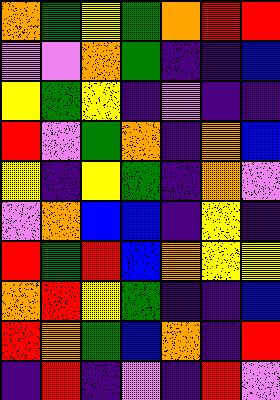[["orange", "green", "yellow", "green", "orange", "red", "red"], ["violet", "violet", "orange", "green", "indigo", "indigo", "blue"], ["yellow", "green", "yellow", "indigo", "violet", "indigo", "indigo"], ["red", "violet", "green", "orange", "indigo", "orange", "blue"], ["yellow", "indigo", "yellow", "green", "indigo", "orange", "violet"], ["violet", "orange", "blue", "blue", "indigo", "yellow", "indigo"], ["red", "green", "red", "blue", "orange", "yellow", "yellow"], ["orange", "red", "yellow", "green", "indigo", "indigo", "blue"], ["red", "orange", "green", "blue", "orange", "indigo", "red"], ["indigo", "red", "indigo", "violet", "indigo", "red", "violet"]]